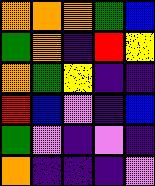[["orange", "orange", "orange", "green", "blue"], ["green", "orange", "indigo", "red", "yellow"], ["orange", "green", "yellow", "indigo", "indigo"], ["red", "blue", "violet", "indigo", "blue"], ["green", "violet", "indigo", "violet", "indigo"], ["orange", "indigo", "indigo", "indigo", "violet"]]